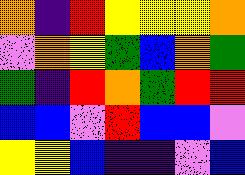[["orange", "indigo", "red", "yellow", "yellow", "yellow", "orange"], ["violet", "orange", "yellow", "green", "blue", "orange", "green"], ["green", "indigo", "red", "orange", "green", "red", "red"], ["blue", "blue", "violet", "red", "blue", "blue", "violet"], ["yellow", "yellow", "blue", "indigo", "indigo", "violet", "blue"]]